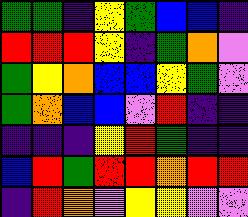[["green", "green", "indigo", "yellow", "green", "blue", "blue", "indigo"], ["red", "red", "red", "yellow", "indigo", "green", "orange", "violet"], ["green", "yellow", "orange", "blue", "blue", "yellow", "green", "violet"], ["green", "orange", "blue", "blue", "violet", "red", "indigo", "indigo"], ["indigo", "indigo", "indigo", "yellow", "red", "green", "indigo", "indigo"], ["blue", "red", "green", "red", "red", "orange", "red", "red"], ["indigo", "red", "orange", "violet", "yellow", "yellow", "violet", "violet"]]